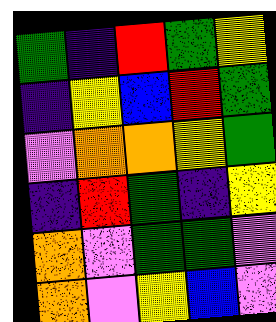[["green", "indigo", "red", "green", "yellow"], ["indigo", "yellow", "blue", "red", "green"], ["violet", "orange", "orange", "yellow", "green"], ["indigo", "red", "green", "indigo", "yellow"], ["orange", "violet", "green", "green", "violet"], ["orange", "violet", "yellow", "blue", "violet"]]